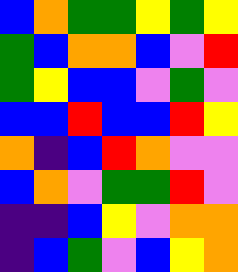[["blue", "orange", "green", "green", "yellow", "green", "yellow"], ["green", "blue", "orange", "orange", "blue", "violet", "red"], ["green", "yellow", "blue", "blue", "violet", "green", "violet"], ["blue", "blue", "red", "blue", "blue", "red", "yellow"], ["orange", "indigo", "blue", "red", "orange", "violet", "violet"], ["blue", "orange", "violet", "green", "green", "red", "violet"], ["indigo", "indigo", "blue", "yellow", "violet", "orange", "orange"], ["indigo", "blue", "green", "violet", "blue", "yellow", "orange"]]